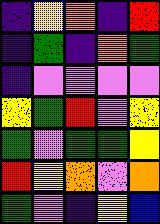[["indigo", "yellow", "orange", "indigo", "red"], ["indigo", "green", "indigo", "orange", "green"], ["indigo", "violet", "violet", "violet", "violet"], ["yellow", "green", "red", "violet", "yellow"], ["green", "violet", "green", "green", "yellow"], ["red", "yellow", "orange", "violet", "orange"], ["green", "violet", "indigo", "yellow", "blue"]]